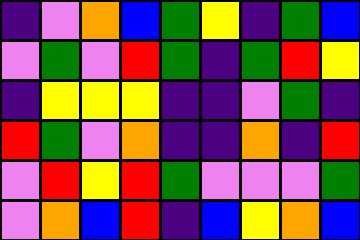[["indigo", "violet", "orange", "blue", "green", "yellow", "indigo", "green", "blue"], ["violet", "green", "violet", "red", "green", "indigo", "green", "red", "yellow"], ["indigo", "yellow", "yellow", "yellow", "indigo", "indigo", "violet", "green", "indigo"], ["red", "green", "violet", "orange", "indigo", "indigo", "orange", "indigo", "red"], ["violet", "red", "yellow", "red", "green", "violet", "violet", "violet", "green"], ["violet", "orange", "blue", "red", "indigo", "blue", "yellow", "orange", "blue"]]